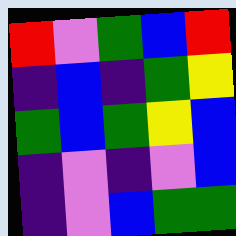[["red", "violet", "green", "blue", "red"], ["indigo", "blue", "indigo", "green", "yellow"], ["green", "blue", "green", "yellow", "blue"], ["indigo", "violet", "indigo", "violet", "blue"], ["indigo", "violet", "blue", "green", "green"]]